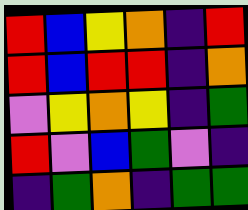[["red", "blue", "yellow", "orange", "indigo", "red"], ["red", "blue", "red", "red", "indigo", "orange"], ["violet", "yellow", "orange", "yellow", "indigo", "green"], ["red", "violet", "blue", "green", "violet", "indigo"], ["indigo", "green", "orange", "indigo", "green", "green"]]